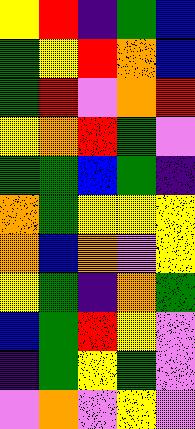[["yellow", "red", "indigo", "green", "blue"], ["green", "yellow", "red", "orange", "blue"], ["green", "red", "violet", "orange", "red"], ["yellow", "orange", "red", "green", "violet"], ["green", "green", "blue", "green", "indigo"], ["orange", "green", "yellow", "yellow", "yellow"], ["orange", "blue", "orange", "violet", "yellow"], ["yellow", "green", "indigo", "orange", "green"], ["blue", "green", "red", "yellow", "violet"], ["indigo", "green", "yellow", "green", "violet"], ["violet", "orange", "violet", "yellow", "violet"]]